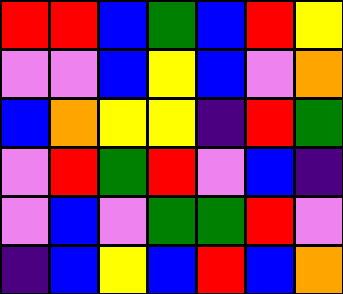[["red", "red", "blue", "green", "blue", "red", "yellow"], ["violet", "violet", "blue", "yellow", "blue", "violet", "orange"], ["blue", "orange", "yellow", "yellow", "indigo", "red", "green"], ["violet", "red", "green", "red", "violet", "blue", "indigo"], ["violet", "blue", "violet", "green", "green", "red", "violet"], ["indigo", "blue", "yellow", "blue", "red", "blue", "orange"]]